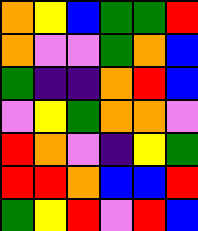[["orange", "yellow", "blue", "green", "green", "red"], ["orange", "violet", "violet", "green", "orange", "blue"], ["green", "indigo", "indigo", "orange", "red", "blue"], ["violet", "yellow", "green", "orange", "orange", "violet"], ["red", "orange", "violet", "indigo", "yellow", "green"], ["red", "red", "orange", "blue", "blue", "red"], ["green", "yellow", "red", "violet", "red", "blue"]]